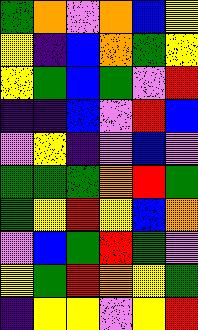[["green", "orange", "violet", "orange", "blue", "yellow"], ["yellow", "indigo", "blue", "orange", "green", "yellow"], ["yellow", "green", "blue", "green", "violet", "red"], ["indigo", "indigo", "blue", "violet", "red", "blue"], ["violet", "yellow", "indigo", "violet", "blue", "violet"], ["green", "green", "green", "orange", "red", "green"], ["green", "yellow", "red", "yellow", "blue", "orange"], ["violet", "blue", "green", "red", "green", "violet"], ["yellow", "green", "red", "orange", "yellow", "green"], ["indigo", "yellow", "yellow", "violet", "yellow", "red"]]